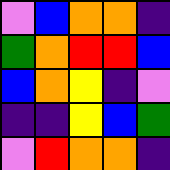[["violet", "blue", "orange", "orange", "indigo"], ["green", "orange", "red", "red", "blue"], ["blue", "orange", "yellow", "indigo", "violet"], ["indigo", "indigo", "yellow", "blue", "green"], ["violet", "red", "orange", "orange", "indigo"]]